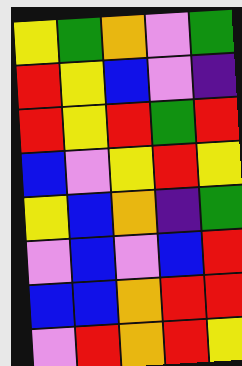[["yellow", "green", "orange", "violet", "green"], ["red", "yellow", "blue", "violet", "indigo"], ["red", "yellow", "red", "green", "red"], ["blue", "violet", "yellow", "red", "yellow"], ["yellow", "blue", "orange", "indigo", "green"], ["violet", "blue", "violet", "blue", "red"], ["blue", "blue", "orange", "red", "red"], ["violet", "red", "orange", "red", "yellow"]]